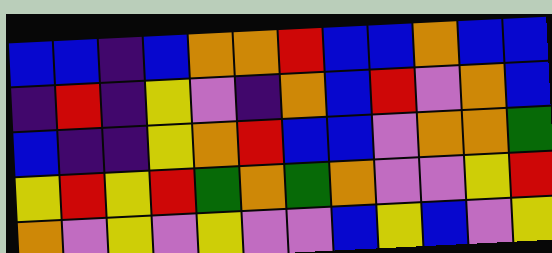[["blue", "blue", "indigo", "blue", "orange", "orange", "red", "blue", "blue", "orange", "blue", "blue"], ["indigo", "red", "indigo", "yellow", "violet", "indigo", "orange", "blue", "red", "violet", "orange", "blue"], ["blue", "indigo", "indigo", "yellow", "orange", "red", "blue", "blue", "violet", "orange", "orange", "green"], ["yellow", "red", "yellow", "red", "green", "orange", "green", "orange", "violet", "violet", "yellow", "red"], ["orange", "violet", "yellow", "violet", "yellow", "violet", "violet", "blue", "yellow", "blue", "violet", "yellow"]]